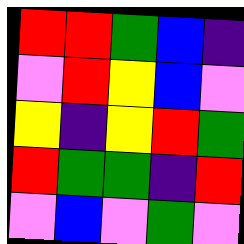[["red", "red", "green", "blue", "indigo"], ["violet", "red", "yellow", "blue", "violet"], ["yellow", "indigo", "yellow", "red", "green"], ["red", "green", "green", "indigo", "red"], ["violet", "blue", "violet", "green", "violet"]]